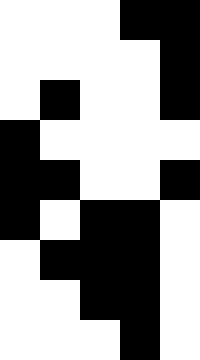[["white", "white", "white", "black", "black"], ["white", "white", "white", "white", "black"], ["white", "black", "white", "white", "black"], ["black", "white", "white", "white", "white"], ["black", "black", "white", "white", "black"], ["black", "white", "black", "black", "white"], ["white", "black", "black", "black", "white"], ["white", "white", "black", "black", "white"], ["white", "white", "white", "black", "white"]]